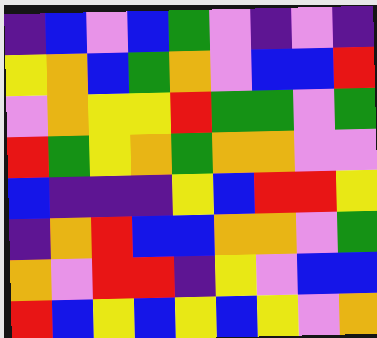[["indigo", "blue", "violet", "blue", "green", "violet", "indigo", "violet", "indigo"], ["yellow", "orange", "blue", "green", "orange", "violet", "blue", "blue", "red"], ["violet", "orange", "yellow", "yellow", "red", "green", "green", "violet", "green"], ["red", "green", "yellow", "orange", "green", "orange", "orange", "violet", "violet"], ["blue", "indigo", "indigo", "indigo", "yellow", "blue", "red", "red", "yellow"], ["indigo", "orange", "red", "blue", "blue", "orange", "orange", "violet", "green"], ["orange", "violet", "red", "red", "indigo", "yellow", "violet", "blue", "blue"], ["red", "blue", "yellow", "blue", "yellow", "blue", "yellow", "violet", "orange"]]